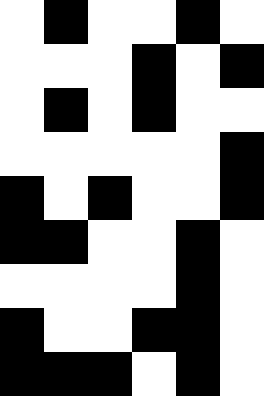[["white", "black", "white", "white", "black", "white"], ["white", "white", "white", "black", "white", "black"], ["white", "black", "white", "black", "white", "white"], ["white", "white", "white", "white", "white", "black"], ["black", "white", "black", "white", "white", "black"], ["black", "black", "white", "white", "black", "white"], ["white", "white", "white", "white", "black", "white"], ["black", "white", "white", "black", "black", "white"], ["black", "black", "black", "white", "black", "white"]]